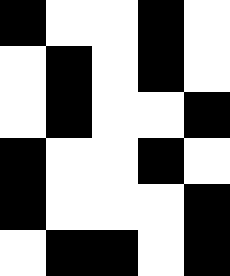[["black", "white", "white", "black", "white"], ["white", "black", "white", "black", "white"], ["white", "black", "white", "white", "black"], ["black", "white", "white", "black", "white"], ["black", "white", "white", "white", "black"], ["white", "black", "black", "white", "black"]]